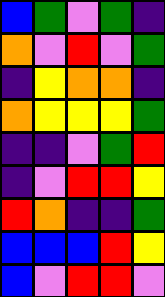[["blue", "green", "violet", "green", "indigo"], ["orange", "violet", "red", "violet", "green"], ["indigo", "yellow", "orange", "orange", "indigo"], ["orange", "yellow", "yellow", "yellow", "green"], ["indigo", "indigo", "violet", "green", "red"], ["indigo", "violet", "red", "red", "yellow"], ["red", "orange", "indigo", "indigo", "green"], ["blue", "blue", "blue", "red", "yellow"], ["blue", "violet", "red", "red", "violet"]]